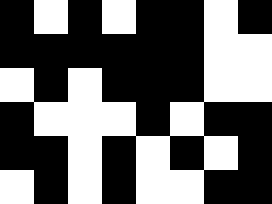[["black", "white", "black", "white", "black", "black", "white", "black"], ["black", "black", "black", "black", "black", "black", "white", "white"], ["white", "black", "white", "black", "black", "black", "white", "white"], ["black", "white", "white", "white", "black", "white", "black", "black"], ["black", "black", "white", "black", "white", "black", "white", "black"], ["white", "black", "white", "black", "white", "white", "black", "black"]]